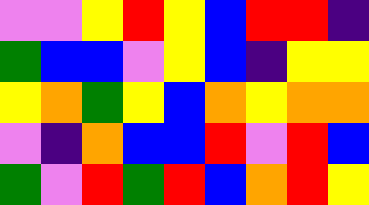[["violet", "violet", "yellow", "red", "yellow", "blue", "red", "red", "indigo"], ["green", "blue", "blue", "violet", "yellow", "blue", "indigo", "yellow", "yellow"], ["yellow", "orange", "green", "yellow", "blue", "orange", "yellow", "orange", "orange"], ["violet", "indigo", "orange", "blue", "blue", "red", "violet", "red", "blue"], ["green", "violet", "red", "green", "red", "blue", "orange", "red", "yellow"]]